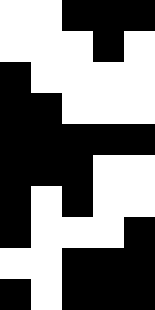[["white", "white", "black", "black", "black"], ["white", "white", "white", "black", "white"], ["black", "white", "white", "white", "white"], ["black", "black", "white", "white", "white"], ["black", "black", "black", "black", "black"], ["black", "black", "black", "white", "white"], ["black", "white", "black", "white", "white"], ["black", "white", "white", "white", "black"], ["white", "white", "black", "black", "black"], ["black", "white", "black", "black", "black"]]